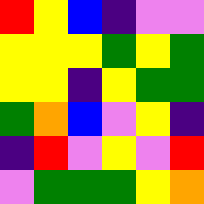[["red", "yellow", "blue", "indigo", "violet", "violet"], ["yellow", "yellow", "yellow", "green", "yellow", "green"], ["yellow", "yellow", "indigo", "yellow", "green", "green"], ["green", "orange", "blue", "violet", "yellow", "indigo"], ["indigo", "red", "violet", "yellow", "violet", "red"], ["violet", "green", "green", "green", "yellow", "orange"]]